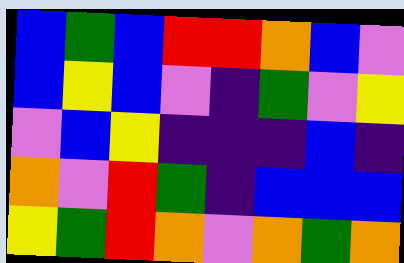[["blue", "green", "blue", "red", "red", "orange", "blue", "violet"], ["blue", "yellow", "blue", "violet", "indigo", "green", "violet", "yellow"], ["violet", "blue", "yellow", "indigo", "indigo", "indigo", "blue", "indigo"], ["orange", "violet", "red", "green", "indigo", "blue", "blue", "blue"], ["yellow", "green", "red", "orange", "violet", "orange", "green", "orange"]]